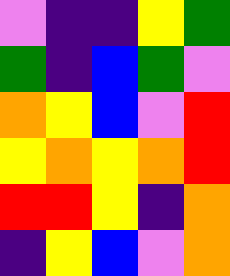[["violet", "indigo", "indigo", "yellow", "green"], ["green", "indigo", "blue", "green", "violet"], ["orange", "yellow", "blue", "violet", "red"], ["yellow", "orange", "yellow", "orange", "red"], ["red", "red", "yellow", "indigo", "orange"], ["indigo", "yellow", "blue", "violet", "orange"]]